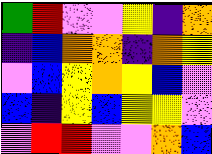[["green", "red", "violet", "violet", "yellow", "indigo", "orange"], ["indigo", "blue", "orange", "orange", "indigo", "orange", "yellow"], ["violet", "blue", "yellow", "orange", "yellow", "blue", "violet"], ["blue", "indigo", "yellow", "blue", "yellow", "yellow", "violet"], ["violet", "red", "red", "violet", "violet", "orange", "blue"]]